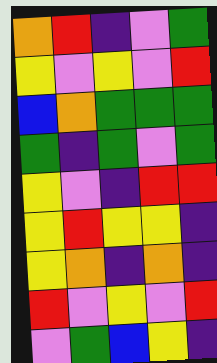[["orange", "red", "indigo", "violet", "green"], ["yellow", "violet", "yellow", "violet", "red"], ["blue", "orange", "green", "green", "green"], ["green", "indigo", "green", "violet", "green"], ["yellow", "violet", "indigo", "red", "red"], ["yellow", "red", "yellow", "yellow", "indigo"], ["yellow", "orange", "indigo", "orange", "indigo"], ["red", "violet", "yellow", "violet", "red"], ["violet", "green", "blue", "yellow", "indigo"]]